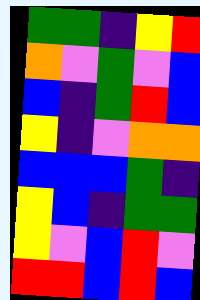[["green", "green", "indigo", "yellow", "red"], ["orange", "violet", "green", "violet", "blue"], ["blue", "indigo", "green", "red", "blue"], ["yellow", "indigo", "violet", "orange", "orange"], ["blue", "blue", "blue", "green", "indigo"], ["yellow", "blue", "indigo", "green", "green"], ["yellow", "violet", "blue", "red", "violet"], ["red", "red", "blue", "red", "blue"]]